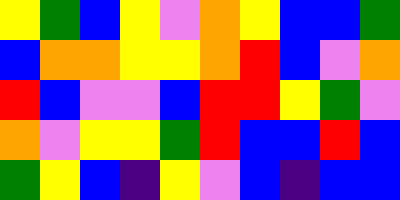[["yellow", "green", "blue", "yellow", "violet", "orange", "yellow", "blue", "blue", "green"], ["blue", "orange", "orange", "yellow", "yellow", "orange", "red", "blue", "violet", "orange"], ["red", "blue", "violet", "violet", "blue", "red", "red", "yellow", "green", "violet"], ["orange", "violet", "yellow", "yellow", "green", "red", "blue", "blue", "red", "blue"], ["green", "yellow", "blue", "indigo", "yellow", "violet", "blue", "indigo", "blue", "blue"]]